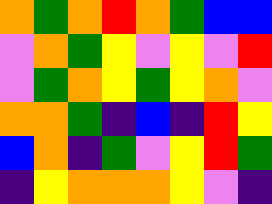[["orange", "green", "orange", "red", "orange", "green", "blue", "blue"], ["violet", "orange", "green", "yellow", "violet", "yellow", "violet", "red"], ["violet", "green", "orange", "yellow", "green", "yellow", "orange", "violet"], ["orange", "orange", "green", "indigo", "blue", "indigo", "red", "yellow"], ["blue", "orange", "indigo", "green", "violet", "yellow", "red", "green"], ["indigo", "yellow", "orange", "orange", "orange", "yellow", "violet", "indigo"]]